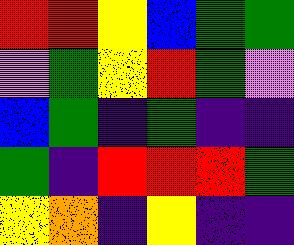[["red", "red", "yellow", "blue", "green", "green"], ["violet", "green", "yellow", "red", "green", "violet"], ["blue", "green", "indigo", "green", "indigo", "indigo"], ["green", "indigo", "red", "red", "red", "green"], ["yellow", "orange", "indigo", "yellow", "indigo", "indigo"]]